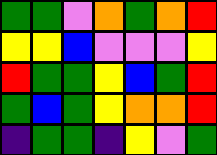[["green", "green", "violet", "orange", "green", "orange", "red"], ["yellow", "yellow", "blue", "violet", "violet", "violet", "yellow"], ["red", "green", "green", "yellow", "blue", "green", "red"], ["green", "blue", "green", "yellow", "orange", "orange", "red"], ["indigo", "green", "green", "indigo", "yellow", "violet", "green"]]